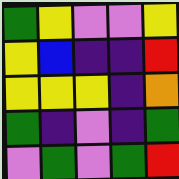[["green", "yellow", "violet", "violet", "yellow"], ["yellow", "blue", "indigo", "indigo", "red"], ["yellow", "yellow", "yellow", "indigo", "orange"], ["green", "indigo", "violet", "indigo", "green"], ["violet", "green", "violet", "green", "red"]]